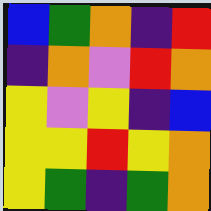[["blue", "green", "orange", "indigo", "red"], ["indigo", "orange", "violet", "red", "orange"], ["yellow", "violet", "yellow", "indigo", "blue"], ["yellow", "yellow", "red", "yellow", "orange"], ["yellow", "green", "indigo", "green", "orange"]]